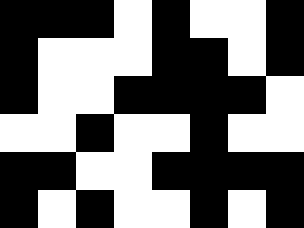[["black", "black", "black", "white", "black", "white", "white", "black"], ["black", "white", "white", "white", "black", "black", "white", "black"], ["black", "white", "white", "black", "black", "black", "black", "white"], ["white", "white", "black", "white", "white", "black", "white", "white"], ["black", "black", "white", "white", "black", "black", "black", "black"], ["black", "white", "black", "white", "white", "black", "white", "black"]]